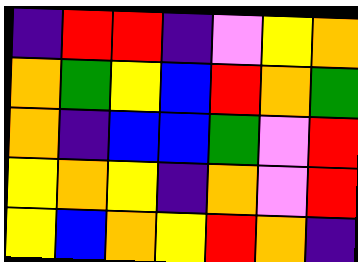[["indigo", "red", "red", "indigo", "violet", "yellow", "orange"], ["orange", "green", "yellow", "blue", "red", "orange", "green"], ["orange", "indigo", "blue", "blue", "green", "violet", "red"], ["yellow", "orange", "yellow", "indigo", "orange", "violet", "red"], ["yellow", "blue", "orange", "yellow", "red", "orange", "indigo"]]